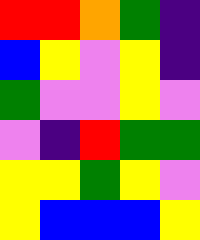[["red", "red", "orange", "green", "indigo"], ["blue", "yellow", "violet", "yellow", "indigo"], ["green", "violet", "violet", "yellow", "violet"], ["violet", "indigo", "red", "green", "green"], ["yellow", "yellow", "green", "yellow", "violet"], ["yellow", "blue", "blue", "blue", "yellow"]]